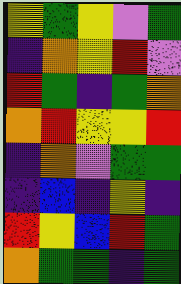[["yellow", "green", "yellow", "violet", "green"], ["indigo", "orange", "yellow", "red", "violet"], ["red", "green", "indigo", "green", "orange"], ["orange", "red", "yellow", "yellow", "red"], ["indigo", "orange", "violet", "green", "green"], ["indigo", "blue", "indigo", "yellow", "indigo"], ["red", "yellow", "blue", "red", "green"], ["orange", "green", "green", "indigo", "green"]]